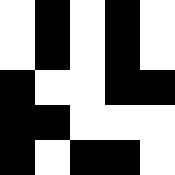[["white", "black", "white", "black", "white"], ["white", "black", "white", "black", "white"], ["black", "white", "white", "black", "black"], ["black", "black", "white", "white", "white"], ["black", "white", "black", "black", "white"]]